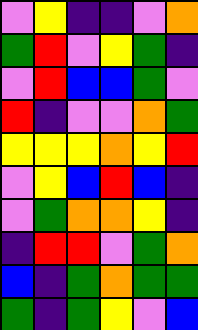[["violet", "yellow", "indigo", "indigo", "violet", "orange"], ["green", "red", "violet", "yellow", "green", "indigo"], ["violet", "red", "blue", "blue", "green", "violet"], ["red", "indigo", "violet", "violet", "orange", "green"], ["yellow", "yellow", "yellow", "orange", "yellow", "red"], ["violet", "yellow", "blue", "red", "blue", "indigo"], ["violet", "green", "orange", "orange", "yellow", "indigo"], ["indigo", "red", "red", "violet", "green", "orange"], ["blue", "indigo", "green", "orange", "green", "green"], ["green", "indigo", "green", "yellow", "violet", "blue"]]